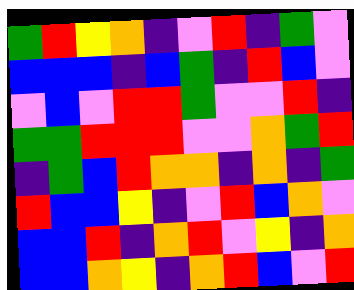[["green", "red", "yellow", "orange", "indigo", "violet", "red", "indigo", "green", "violet"], ["blue", "blue", "blue", "indigo", "blue", "green", "indigo", "red", "blue", "violet"], ["violet", "blue", "violet", "red", "red", "green", "violet", "violet", "red", "indigo"], ["green", "green", "red", "red", "red", "violet", "violet", "orange", "green", "red"], ["indigo", "green", "blue", "red", "orange", "orange", "indigo", "orange", "indigo", "green"], ["red", "blue", "blue", "yellow", "indigo", "violet", "red", "blue", "orange", "violet"], ["blue", "blue", "red", "indigo", "orange", "red", "violet", "yellow", "indigo", "orange"], ["blue", "blue", "orange", "yellow", "indigo", "orange", "red", "blue", "violet", "red"]]